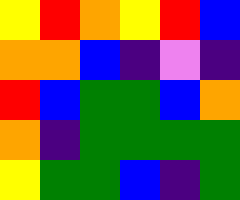[["yellow", "red", "orange", "yellow", "red", "blue"], ["orange", "orange", "blue", "indigo", "violet", "indigo"], ["red", "blue", "green", "green", "blue", "orange"], ["orange", "indigo", "green", "green", "green", "green"], ["yellow", "green", "green", "blue", "indigo", "green"]]